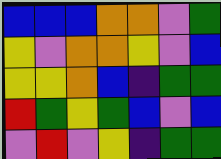[["blue", "blue", "blue", "orange", "orange", "violet", "green"], ["yellow", "violet", "orange", "orange", "yellow", "violet", "blue"], ["yellow", "yellow", "orange", "blue", "indigo", "green", "green"], ["red", "green", "yellow", "green", "blue", "violet", "blue"], ["violet", "red", "violet", "yellow", "indigo", "green", "green"]]